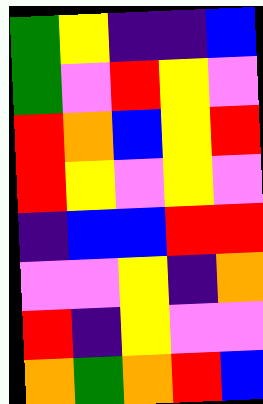[["green", "yellow", "indigo", "indigo", "blue"], ["green", "violet", "red", "yellow", "violet"], ["red", "orange", "blue", "yellow", "red"], ["red", "yellow", "violet", "yellow", "violet"], ["indigo", "blue", "blue", "red", "red"], ["violet", "violet", "yellow", "indigo", "orange"], ["red", "indigo", "yellow", "violet", "violet"], ["orange", "green", "orange", "red", "blue"]]